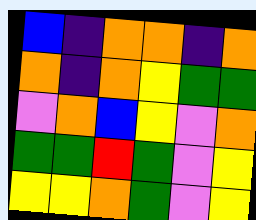[["blue", "indigo", "orange", "orange", "indigo", "orange"], ["orange", "indigo", "orange", "yellow", "green", "green"], ["violet", "orange", "blue", "yellow", "violet", "orange"], ["green", "green", "red", "green", "violet", "yellow"], ["yellow", "yellow", "orange", "green", "violet", "yellow"]]